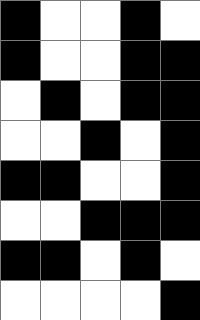[["black", "white", "white", "black", "white"], ["black", "white", "white", "black", "black"], ["white", "black", "white", "black", "black"], ["white", "white", "black", "white", "black"], ["black", "black", "white", "white", "black"], ["white", "white", "black", "black", "black"], ["black", "black", "white", "black", "white"], ["white", "white", "white", "white", "black"]]